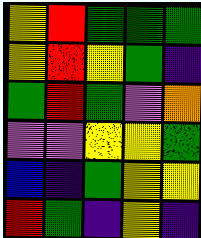[["yellow", "red", "green", "green", "green"], ["yellow", "red", "yellow", "green", "indigo"], ["green", "red", "green", "violet", "orange"], ["violet", "violet", "yellow", "yellow", "green"], ["blue", "indigo", "green", "yellow", "yellow"], ["red", "green", "indigo", "yellow", "indigo"]]